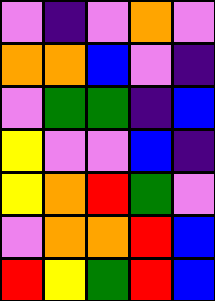[["violet", "indigo", "violet", "orange", "violet"], ["orange", "orange", "blue", "violet", "indigo"], ["violet", "green", "green", "indigo", "blue"], ["yellow", "violet", "violet", "blue", "indigo"], ["yellow", "orange", "red", "green", "violet"], ["violet", "orange", "orange", "red", "blue"], ["red", "yellow", "green", "red", "blue"]]